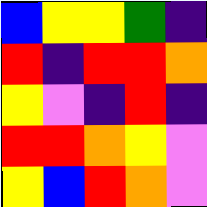[["blue", "yellow", "yellow", "green", "indigo"], ["red", "indigo", "red", "red", "orange"], ["yellow", "violet", "indigo", "red", "indigo"], ["red", "red", "orange", "yellow", "violet"], ["yellow", "blue", "red", "orange", "violet"]]